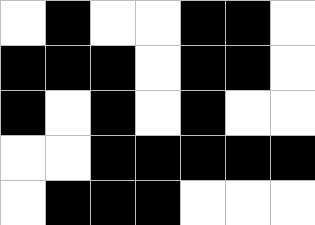[["white", "black", "white", "white", "black", "black", "white"], ["black", "black", "black", "white", "black", "black", "white"], ["black", "white", "black", "white", "black", "white", "white"], ["white", "white", "black", "black", "black", "black", "black"], ["white", "black", "black", "black", "white", "white", "white"]]